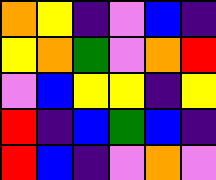[["orange", "yellow", "indigo", "violet", "blue", "indigo"], ["yellow", "orange", "green", "violet", "orange", "red"], ["violet", "blue", "yellow", "yellow", "indigo", "yellow"], ["red", "indigo", "blue", "green", "blue", "indigo"], ["red", "blue", "indigo", "violet", "orange", "violet"]]